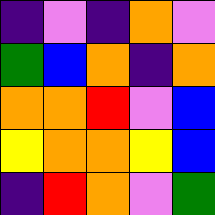[["indigo", "violet", "indigo", "orange", "violet"], ["green", "blue", "orange", "indigo", "orange"], ["orange", "orange", "red", "violet", "blue"], ["yellow", "orange", "orange", "yellow", "blue"], ["indigo", "red", "orange", "violet", "green"]]